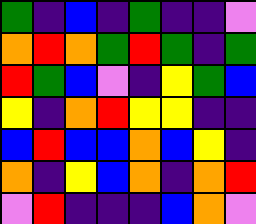[["green", "indigo", "blue", "indigo", "green", "indigo", "indigo", "violet"], ["orange", "red", "orange", "green", "red", "green", "indigo", "green"], ["red", "green", "blue", "violet", "indigo", "yellow", "green", "blue"], ["yellow", "indigo", "orange", "red", "yellow", "yellow", "indigo", "indigo"], ["blue", "red", "blue", "blue", "orange", "blue", "yellow", "indigo"], ["orange", "indigo", "yellow", "blue", "orange", "indigo", "orange", "red"], ["violet", "red", "indigo", "indigo", "indigo", "blue", "orange", "violet"]]